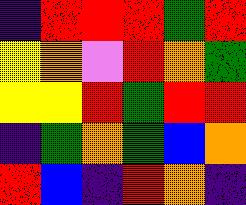[["indigo", "red", "red", "red", "green", "red"], ["yellow", "orange", "violet", "red", "orange", "green"], ["yellow", "yellow", "red", "green", "red", "red"], ["indigo", "green", "orange", "green", "blue", "orange"], ["red", "blue", "indigo", "red", "orange", "indigo"]]